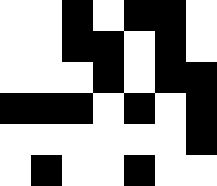[["white", "white", "black", "white", "black", "black", "white"], ["white", "white", "black", "black", "white", "black", "white"], ["white", "white", "white", "black", "white", "black", "black"], ["black", "black", "black", "white", "black", "white", "black"], ["white", "white", "white", "white", "white", "white", "black"], ["white", "black", "white", "white", "black", "white", "white"]]